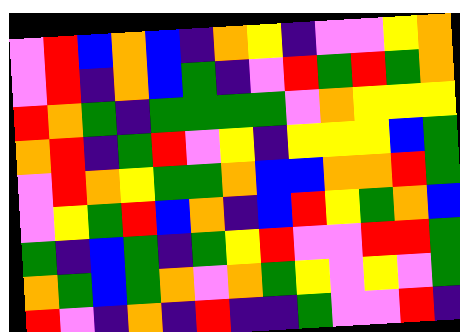[["violet", "red", "blue", "orange", "blue", "indigo", "orange", "yellow", "indigo", "violet", "violet", "yellow", "orange"], ["violet", "red", "indigo", "orange", "blue", "green", "indigo", "violet", "red", "green", "red", "green", "orange"], ["red", "orange", "green", "indigo", "green", "green", "green", "green", "violet", "orange", "yellow", "yellow", "yellow"], ["orange", "red", "indigo", "green", "red", "violet", "yellow", "indigo", "yellow", "yellow", "yellow", "blue", "green"], ["violet", "red", "orange", "yellow", "green", "green", "orange", "blue", "blue", "orange", "orange", "red", "green"], ["violet", "yellow", "green", "red", "blue", "orange", "indigo", "blue", "red", "yellow", "green", "orange", "blue"], ["green", "indigo", "blue", "green", "indigo", "green", "yellow", "red", "violet", "violet", "red", "red", "green"], ["orange", "green", "blue", "green", "orange", "violet", "orange", "green", "yellow", "violet", "yellow", "violet", "green"], ["red", "violet", "indigo", "orange", "indigo", "red", "indigo", "indigo", "green", "violet", "violet", "red", "indigo"]]